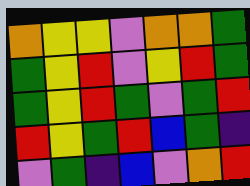[["orange", "yellow", "yellow", "violet", "orange", "orange", "green"], ["green", "yellow", "red", "violet", "yellow", "red", "green"], ["green", "yellow", "red", "green", "violet", "green", "red"], ["red", "yellow", "green", "red", "blue", "green", "indigo"], ["violet", "green", "indigo", "blue", "violet", "orange", "red"]]